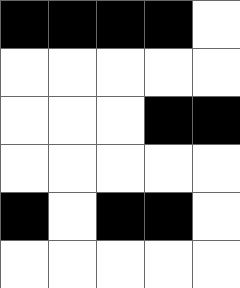[["black", "black", "black", "black", "white"], ["white", "white", "white", "white", "white"], ["white", "white", "white", "black", "black"], ["white", "white", "white", "white", "white"], ["black", "white", "black", "black", "white"], ["white", "white", "white", "white", "white"]]